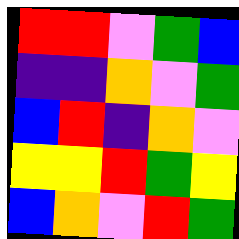[["red", "red", "violet", "green", "blue"], ["indigo", "indigo", "orange", "violet", "green"], ["blue", "red", "indigo", "orange", "violet"], ["yellow", "yellow", "red", "green", "yellow"], ["blue", "orange", "violet", "red", "green"]]